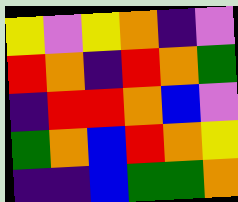[["yellow", "violet", "yellow", "orange", "indigo", "violet"], ["red", "orange", "indigo", "red", "orange", "green"], ["indigo", "red", "red", "orange", "blue", "violet"], ["green", "orange", "blue", "red", "orange", "yellow"], ["indigo", "indigo", "blue", "green", "green", "orange"]]